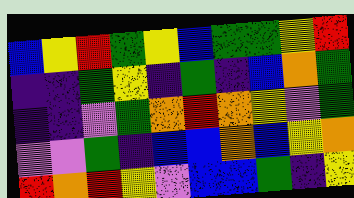[["blue", "yellow", "red", "green", "yellow", "blue", "green", "green", "yellow", "red"], ["indigo", "indigo", "green", "yellow", "indigo", "green", "indigo", "blue", "orange", "green"], ["indigo", "indigo", "violet", "green", "orange", "red", "orange", "yellow", "violet", "green"], ["violet", "violet", "green", "indigo", "blue", "blue", "orange", "blue", "yellow", "orange"], ["red", "orange", "red", "yellow", "violet", "blue", "blue", "green", "indigo", "yellow"]]